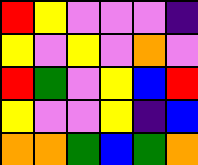[["red", "yellow", "violet", "violet", "violet", "indigo"], ["yellow", "violet", "yellow", "violet", "orange", "violet"], ["red", "green", "violet", "yellow", "blue", "red"], ["yellow", "violet", "violet", "yellow", "indigo", "blue"], ["orange", "orange", "green", "blue", "green", "orange"]]